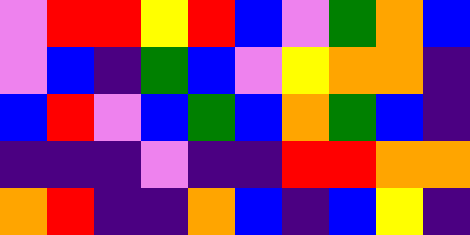[["violet", "red", "red", "yellow", "red", "blue", "violet", "green", "orange", "blue"], ["violet", "blue", "indigo", "green", "blue", "violet", "yellow", "orange", "orange", "indigo"], ["blue", "red", "violet", "blue", "green", "blue", "orange", "green", "blue", "indigo"], ["indigo", "indigo", "indigo", "violet", "indigo", "indigo", "red", "red", "orange", "orange"], ["orange", "red", "indigo", "indigo", "orange", "blue", "indigo", "blue", "yellow", "indigo"]]